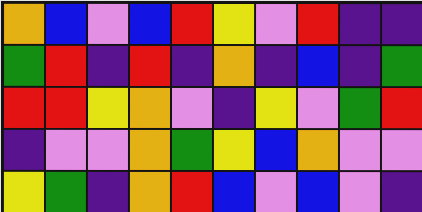[["orange", "blue", "violet", "blue", "red", "yellow", "violet", "red", "indigo", "indigo"], ["green", "red", "indigo", "red", "indigo", "orange", "indigo", "blue", "indigo", "green"], ["red", "red", "yellow", "orange", "violet", "indigo", "yellow", "violet", "green", "red"], ["indigo", "violet", "violet", "orange", "green", "yellow", "blue", "orange", "violet", "violet"], ["yellow", "green", "indigo", "orange", "red", "blue", "violet", "blue", "violet", "indigo"]]